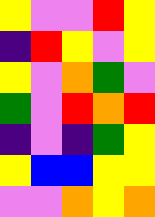[["yellow", "violet", "violet", "red", "yellow"], ["indigo", "red", "yellow", "violet", "yellow"], ["yellow", "violet", "orange", "green", "violet"], ["green", "violet", "red", "orange", "red"], ["indigo", "violet", "indigo", "green", "yellow"], ["yellow", "blue", "blue", "yellow", "yellow"], ["violet", "violet", "orange", "yellow", "orange"]]